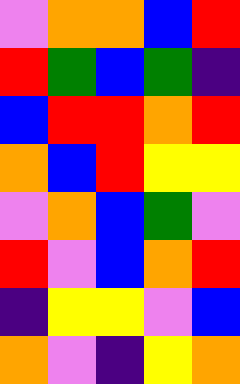[["violet", "orange", "orange", "blue", "red"], ["red", "green", "blue", "green", "indigo"], ["blue", "red", "red", "orange", "red"], ["orange", "blue", "red", "yellow", "yellow"], ["violet", "orange", "blue", "green", "violet"], ["red", "violet", "blue", "orange", "red"], ["indigo", "yellow", "yellow", "violet", "blue"], ["orange", "violet", "indigo", "yellow", "orange"]]